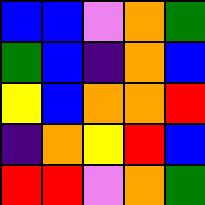[["blue", "blue", "violet", "orange", "green"], ["green", "blue", "indigo", "orange", "blue"], ["yellow", "blue", "orange", "orange", "red"], ["indigo", "orange", "yellow", "red", "blue"], ["red", "red", "violet", "orange", "green"]]